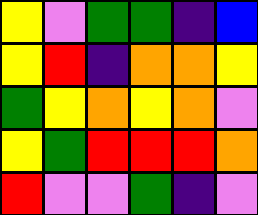[["yellow", "violet", "green", "green", "indigo", "blue"], ["yellow", "red", "indigo", "orange", "orange", "yellow"], ["green", "yellow", "orange", "yellow", "orange", "violet"], ["yellow", "green", "red", "red", "red", "orange"], ["red", "violet", "violet", "green", "indigo", "violet"]]